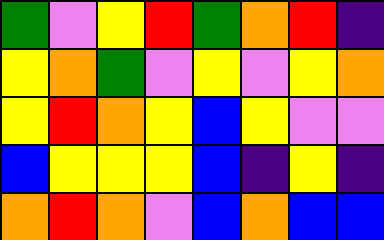[["green", "violet", "yellow", "red", "green", "orange", "red", "indigo"], ["yellow", "orange", "green", "violet", "yellow", "violet", "yellow", "orange"], ["yellow", "red", "orange", "yellow", "blue", "yellow", "violet", "violet"], ["blue", "yellow", "yellow", "yellow", "blue", "indigo", "yellow", "indigo"], ["orange", "red", "orange", "violet", "blue", "orange", "blue", "blue"]]